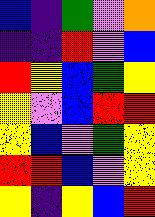[["blue", "indigo", "green", "violet", "orange"], ["indigo", "indigo", "red", "violet", "blue"], ["red", "yellow", "blue", "green", "yellow"], ["yellow", "violet", "blue", "red", "red"], ["yellow", "blue", "violet", "green", "yellow"], ["red", "red", "blue", "violet", "yellow"], ["yellow", "indigo", "yellow", "blue", "red"]]